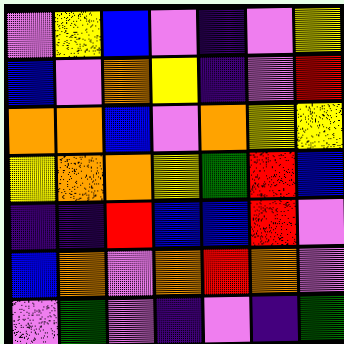[["violet", "yellow", "blue", "violet", "indigo", "violet", "yellow"], ["blue", "violet", "orange", "yellow", "indigo", "violet", "red"], ["orange", "orange", "blue", "violet", "orange", "yellow", "yellow"], ["yellow", "orange", "orange", "yellow", "green", "red", "blue"], ["indigo", "indigo", "red", "blue", "blue", "red", "violet"], ["blue", "orange", "violet", "orange", "red", "orange", "violet"], ["violet", "green", "violet", "indigo", "violet", "indigo", "green"]]